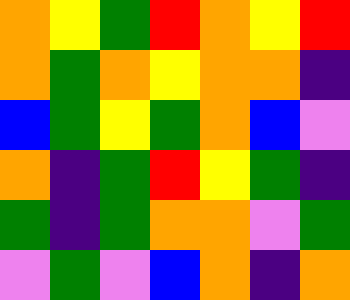[["orange", "yellow", "green", "red", "orange", "yellow", "red"], ["orange", "green", "orange", "yellow", "orange", "orange", "indigo"], ["blue", "green", "yellow", "green", "orange", "blue", "violet"], ["orange", "indigo", "green", "red", "yellow", "green", "indigo"], ["green", "indigo", "green", "orange", "orange", "violet", "green"], ["violet", "green", "violet", "blue", "orange", "indigo", "orange"]]